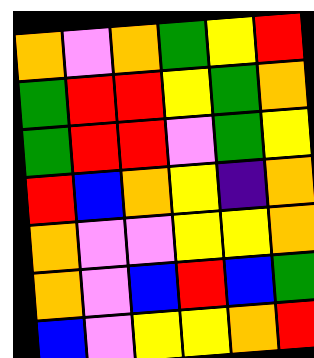[["orange", "violet", "orange", "green", "yellow", "red"], ["green", "red", "red", "yellow", "green", "orange"], ["green", "red", "red", "violet", "green", "yellow"], ["red", "blue", "orange", "yellow", "indigo", "orange"], ["orange", "violet", "violet", "yellow", "yellow", "orange"], ["orange", "violet", "blue", "red", "blue", "green"], ["blue", "violet", "yellow", "yellow", "orange", "red"]]